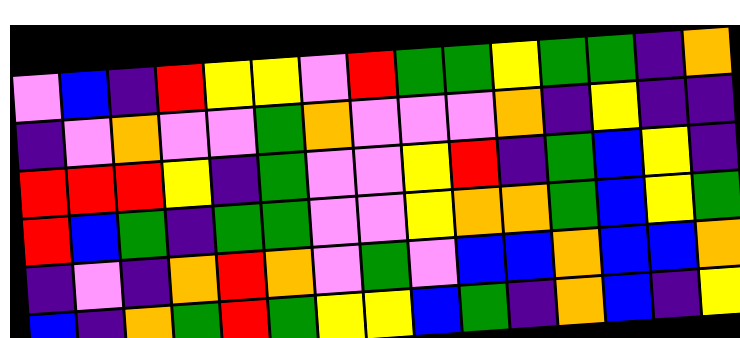[["violet", "blue", "indigo", "red", "yellow", "yellow", "violet", "red", "green", "green", "yellow", "green", "green", "indigo", "orange"], ["indigo", "violet", "orange", "violet", "violet", "green", "orange", "violet", "violet", "violet", "orange", "indigo", "yellow", "indigo", "indigo"], ["red", "red", "red", "yellow", "indigo", "green", "violet", "violet", "yellow", "red", "indigo", "green", "blue", "yellow", "indigo"], ["red", "blue", "green", "indigo", "green", "green", "violet", "violet", "yellow", "orange", "orange", "green", "blue", "yellow", "green"], ["indigo", "violet", "indigo", "orange", "red", "orange", "violet", "green", "violet", "blue", "blue", "orange", "blue", "blue", "orange"], ["blue", "indigo", "orange", "green", "red", "green", "yellow", "yellow", "blue", "green", "indigo", "orange", "blue", "indigo", "yellow"]]